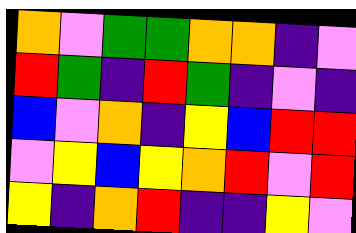[["orange", "violet", "green", "green", "orange", "orange", "indigo", "violet"], ["red", "green", "indigo", "red", "green", "indigo", "violet", "indigo"], ["blue", "violet", "orange", "indigo", "yellow", "blue", "red", "red"], ["violet", "yellow", "blue", "yellow", "orange", "red", "violet", "red"], ["yellow", "indigo", "orange", "red", "indigo", "indigo", "yellow", "violet"]]